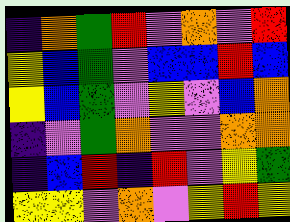[["indigo", "orange", "green", "red", "violet", "orange", "violet", "red"], ["yellow", "blue", "green", "violet", "blue", "blue", "red", "blue"], ["yellow", "blue", "green", "violet", "yellow", "violet", "blue", "orange"], ["indigo", "violet", "green", "orange", "violet", "violet", "orange", "orange"], ["indigo", "blue", "red", "indigo", "red", "violet", "yellow", "green"], ["yellow", "yellow", "violet", "orange", "violet", "yellow", "red", "yellow"]]